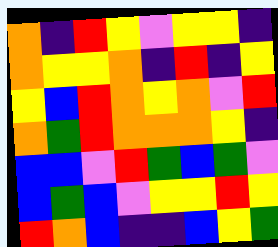[["orange", "indigo", "red", "yellow", "violet", "yellow", "yellow", "indigo"], ["orange", "yellow", "yellow", "orange", "indigo", "red", "indigo", "yellow"], ["yellow", "blue", "red", "orange", "yellow", "orange", "violet", "red"], ["orange", "green", "red", "orange", "orange", "orange", "yellow", "indigo"], ["blue", "blue", "violet", "red", "green", "blue", "green", "violet"], ["blue", "green", "blue", "violet", "yellow", "yellow", "red", "yellow"], ["red", "orange", "blue", "indigo", "indigo", "blue", "yellow", "green"]]